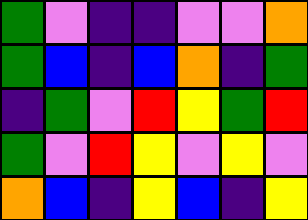[["green", "violet", "indigo", "indigo", "violet", "violet", "orange"], ["green", "blue", "indigo", "blue", "orange", "indigo", "green"], ["indigo", "green", "violet", "red", "yellow", "green", "red"], ["green", "violet", "red", "yellow", "violet", "yellow", "violet"], ["orange", "blue", "indigo", "yellow", "blue", "indigo", "yellow"]]